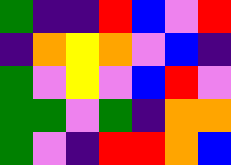[["green", "indigo", "indigo", "red", "blue", "violet", "red"], ["indigo", "orange", "yellow", "orange", "violet", "blue", "indigo"], ["green", "violet", "yellow", "violet", "blue", "red", "violet"], ["green", "green", "violet", "green", "indigo", "orange", "orange"], ["green", "violet", "indigo", "red", "red", "orange", "blue"]]